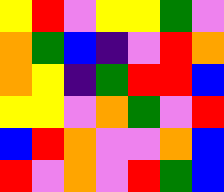[["yellow", "red", "violet", "yellow", "yellow", "green", "violet"], ["orange", "green", "blue", "indigo", "violet", "red", "orange"], ["orange", "yellow", "indigo", "green", "red", "red", "blue"], ["yellow", "yellow", "violet", "orange", "green", "violet", "red"], ["blue", "red", "orange", "violet", "violet", "orange", "blue"], ["red", "violet", "orange", "violet", "red", "green", "blue"]]